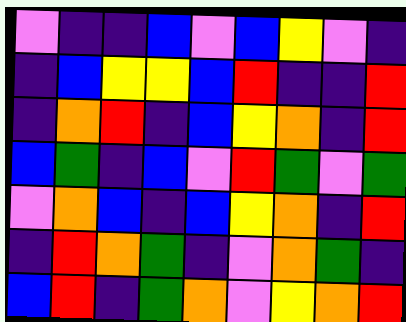[["violet", "indigo", "indigo", "blue", "violet", "blue", "yellow", "violet", "indigo"], ["indigo", "blue", "yellow", "yellow", "blue", "red", "indigo", "indigo", "red"], ["indigo", "orange", "red", "indigo", "blue", "yellow", "orange", "indigo", "red"], ["blue", "green", "indigo", "blue", "violet", "red", "green", "violet", "green"], ["violet", "orange", "blue", "indigo", "blue", "yellow", "orange", "indigo", "red"], ["indigo", "red", "orange", "green", "indigo", "violet", "orange", "green", "indigo"], ["blue", "red", "indigo", "green", "orange", "violet", "yellow", "orange", "red"]]